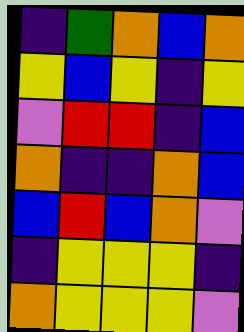[["indigo", "green", "orange", "blue", "orange"], ["yellow", "blue", "yellow", "indigo", "yellow"], ["violet", "red", "red", "indigo", "blue"], ["orange", "indigo", "indigo", "orange", "blue"], ["blue", "red", "blue", "orange", "violet"], ["indigo", "yellow", "yellow", "yellow", "indigo"], ["orange", "yellow", "yellow", "yellow", "violet"]]